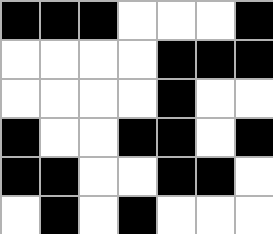[["black", "black", "black", "white", "white", "white", "black"], ["white", "white", "white", "white", "black", "black", "black"], ["white", "white", "white", "white", "black", "white", "white"], ["black", "white", "white", "black", "black", "white", "black"], ["black", "black", "white", "white", "black", "black", "white"], ["white", "black", "white", "black", "white", "white", "white"]]